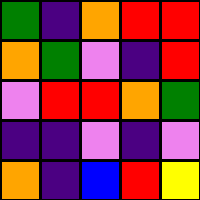[["green", "indigo", "orange", "red", "red"], ["orange", "green", "violet", "indigo", "red"], ["violet", "red", "red", "orange", "green"], ["indigo", "indigo", "violet", "indigo", "violet"], ["orange", "indigo", "blue", "red", "yellow"]]